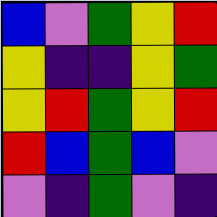[["blue", "violet", "green", "yellow", "red"], ["yellow", "indigo", "indigo", "yellow", "green"], ["yellow", "red", "green", "yellow", "red"], ["red", "blue", "green", "blue", "violet"], ["violet", "indigo", "green", "violet", "indigo"]]